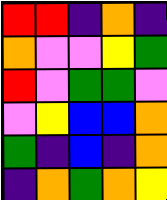[["red", "red", "indigo", "orange", "indigo"], ["orange", "violet", "violet", "yellow", "green"], ["red", "violet", "green", "green", "violet"], ["violet", "yellow", "blue", "blue", "orange"], ["green", "indigo", "blue", "indigo", "orange"], ["indigo", "orange", "green", "orange", "yellow"]]